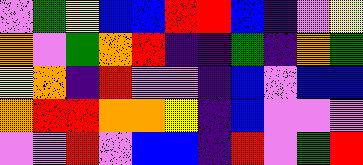[["violet", "green", "yellow", "blue", "blue", "red", "red", "blue", "indigo", "violet", "yellow"], ["orange", "violet", "green", "orange", "red", "indigo", "indigo", "green", "indigo", "orange", "green"], ["yellow", "orange", "indigo", "red", "violet", "violet", "indigo", "blue", "violet", "blue", "blue"], ["orange", "red", "red", "orange", "orange", "yellow", "indigo", "blue", "violet", "violet", "violet"], ["violet", "violet", "red", "violet", "blue", "blue", "indigo", "red", "violet", "green", "red"]]